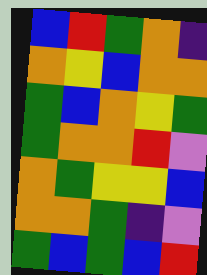[["blue", "red", "green", "orange", "indigo"], ["orange", "yellow", "blue", "orange", "orange"], ["green", "blue", "orange", "yellow", "green"], ["green", "orange", "orange", "red", "violet"], ["orange", "green", "yellow", "yellow", "blue"], ["orange", "orange", "green", "indigo", "violet"], ["green", "blue", "green", "blue", "red"]]